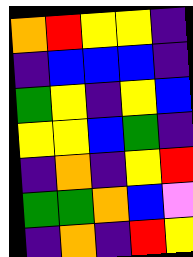[["orange", "red", "yellow", "yellow", "indigo"], ["indigo", "blue", "blue", "blue", "indigo"], ["green", "yellow", "indigo", "yellow", "blue"], ["yellow", "yellow", "blue", "green", "indigo"], ["indigo", "orange", "indigo", "yellow", "red"], ["green", "green", "orange", "blue", "violet"], ["indigo", "orange", "indigo", "red", "yellow"]]